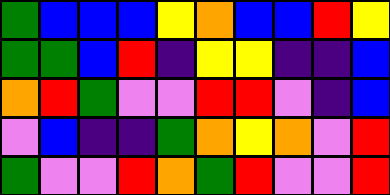[["green", "blue", "blue", "blue", "yellow", "orange", "blue", "blue", "red", "yellow"], ["green", "green", "blue", "red", "indigo", "yellow", "yellow", "indigo", "indigo", "blue"], ["orange", "red", "green", "violet", "violet", "red", "red", "violet", "indigo", "blue"], ["violet", "blue", "indigo", "indigo", "green", "orange", "yellow", "orange", "violet", "red"], ["green", "violet", "violet", "red", "orange", "green", "red", "violet", "violet", "red"]]